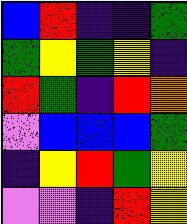[["blue", "red", "indigo", "indigo", "green"], ["green", "yellow", "green", "yellow", "indigo"], ["red", "green", "indigo", "red", "orange"], ["violet", "blue", "blue", "blue", "green"], ["indigo", "yellow", "red", "green", "yellow"], ["violet", "violet", "indigo", "red", "yellow"]]